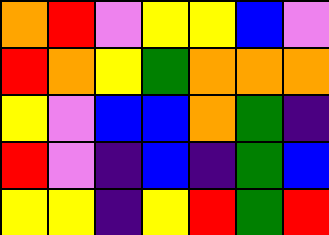[["orange", "red", "violet", "yellow", "yellow", "blue", "violet"], ["red", "orange", "yellow", "green", "orange", "orange", "orange"], ["yellow", "violet", "blue", "blue", "orange", "green", "indigo"], ["red", "violet", "indigo", "blue", "indigo", "green", "blue"], ["yellow", "yellow", "indigo", "yellow", "red", "green", "red"]]